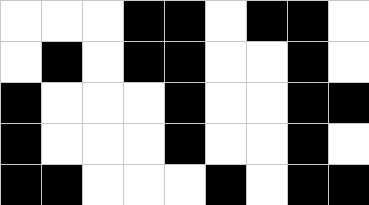[["white", "white", "white", "black", "black", "white", "black", "black", "white"], ["white", "black", "white", "black", "black", "white", "white", "black", "white"], ["black", "white", "white", "white", "black", "white", "white", "black", "black"], ["black", "white", "white", "white", "black", "white", "white", "black", "white"], ["black", "black", "white", "white", "white", "black", "white", "black", "black"]]